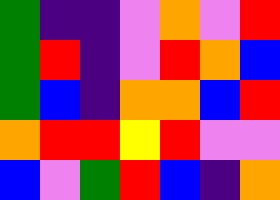[["green", "indigo", "indigo", "violet", "orange", "violet", "red"], ["green", "red", "indigo", "violet", "red", "orange", "blue"], ["green", "blue", "indigo", "orange", "orange", "blue", "red"], ["orange", "red", "red", "yellow", "red", "violet", "violet"], ["blue", "violet", "green", "red", "blue", "indigo", "orange"]]